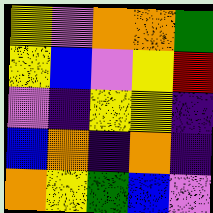[["yellow", "violet", "orange", "orange", "green"], ["yellow", "blue", "violet", "yellow", "red"], ["violet", "indigo", "yellow", "yellow", "indigo"], ["blue", "orange", "indigo", "orange", "indigo"], ["orange", "yellow", "green", "blue", "violet"]]